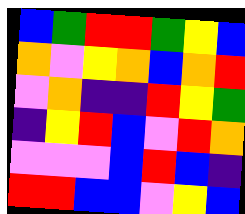[["blue", "green", "red", "red", "green", "yellow", "blue"], ["orange", "violet", "yellow", "orange", "blue", "orange", "red"], ["violet", "orange", "indigo", "indigo", "red", "yellow", "green"], ["indigo", "yellow", "red", "blue", "violet", "red", "orange"], ["violet", "violet", "violet", "blue", "red", "blue", "indigo"], ["red", "red", "blue", "blue", "violet", "yellow", "blue"]]